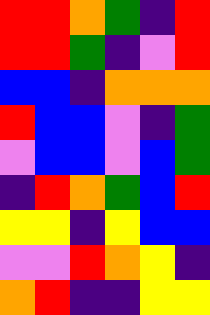[["red", "red", "orange", "green", "indigo", "red"], ["red", "red", "green", "indigo", "violet", "red"], ["blue", "blue", "indigo", "orange", "orange", "orange"], ["red", "blue", "blue", "violet", "indigo", "green"], ["violet", "blue", "blue", "violet", "blue", "green"], ["indigo", "red", "orange", "green", "blue", "red"], ["yellow", "yellow", "indigo", "yellow", "blue", "blue"], ["violet", "violet", "red", "orange", "yellow", "indigo"], ["orange", "red", "indigo", "indigo", "yellow", "yellow"]]